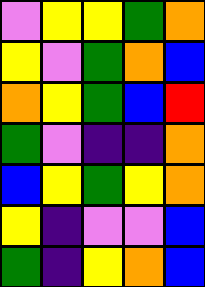[["violet", "yellow", "yellow", "green", "orange"], ["yellow", "violet", "green", "orange", "blue"], ["orange", "yellow", "green", "blue", "red"], ["green", "violet", "indigo", "indigo", "orange"], ["blue", "yellow", "green", "yellow", "orange"], ["yellow", "indigo", "violet", "violet", "blue"], ["green", "indigo", "yellow", "orange", "blue"]]